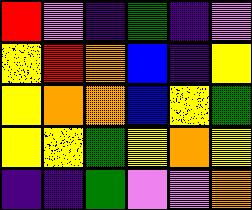[["red", "violet", "indigo", "green", "indigo", "violet"], ["yellow", "red", "orange", "blue", "indigo", "yellow"], ["yellow", "orange", "orange", "blue", "yellow", "green"], ["yellow", "yellow", "green", "yellow", "orange", "yellow"], ["indigo", "indigo", "green", "violet", "violet", "orange"]]